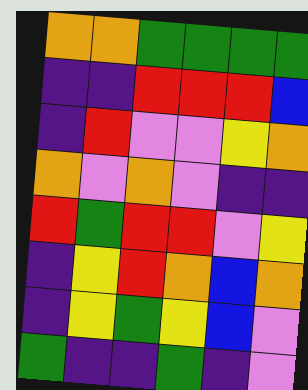[["orange", "orange", "green", "green", "green", "green"], ["indigo", "indigo", "red", "red", "red", "blue"], ["indigo", "red", "violet", "violet", "yellow", "orange"], ["orange", "violet", "orange", "violet", "indigo", "indigo"], ["red", "green", "red", "red", "violet", "yellow"], ["indigo", "yellow", "red", "orange", "blue", "orange"], ["indigo", "yellow", "green", "yellow", "blue", "violet"], ["green", "indigo", "indigo", "green", "indigo", "violet"]]